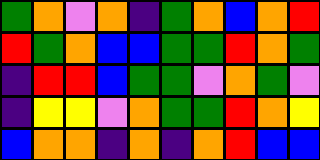[["green", "orange", "violet", "orange", "indigo", "green", "orange", "blue", "orange", "red"], ["red", "green", "orange", "blue", "blue", "green", "green", "red", "orange", "green"], ["indigo", "red", "red", "blue", "green", "green", "violet", "orange", "green", "violet"], ["indigo", "yellow", "yellow", "violet", "orange", "green", "green", "red", "orange", "yellow"], ["blue", "orange", "orange", "indigo", "orange", "indigo", "orange", "red", "blue", "blue"]]